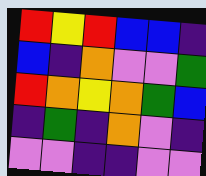[["red", "yellow", "red", "blue", "blue", "indigo"], ["blue", "indigo", "orange", "violet", "violet", "green"], ["red", "orange", "yellow", "orange", "green", "blue"], ["indigo", "green", "indigo", "orange", "violet", "indigo"], ["violet", "violet", "indigo", "indigo", "violet", "violet"]]